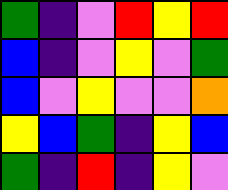[["green", "indigo", "violet", "red", "yellow", "red"], ["blue", "indigo", "violet", "yellow", "violet", "green"], ["blue", "violet", "yellow", "violet", "violet", "orange"], ["yellow", "blue", "green", "indigo", "yellow", "blue"], ["green", "indigo", "red", "indigo", "yellow", "violet"]]